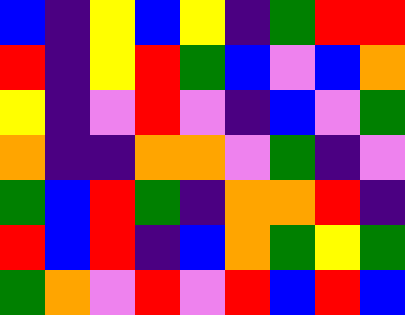[["blue", "indigo", "yellow", "blue", "yellow", "indigo", "green", "red", "red"], ["red", "indigo", "yellow", "red", "green", "blue", "violet", "blue", "orange"], ["yellow", "indigo", "violet", "red", "violet", "indigo", "blue", "violet", "green"], ["orange", "indigo", "indigo", "orange", "orange", "violet", "green", "indigo", "violet"], ["green", "blue", "red", "green", "indigo", "orange", "orange", "red", "indigo"], ["red", "blue", "red", "indigo", "blue", "orange", "green", "yellow", "green"], ["green", "orange", "violet", "red", "violet", "red", "blue", "red", "blue"]]